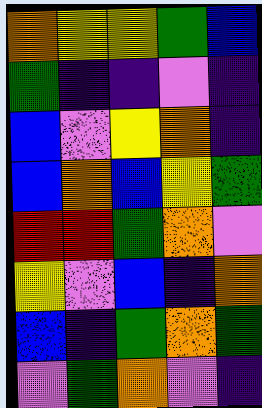[["orange", "yellow", "yellow", "green", "blue"], ["green", "indigo", "indigo", "violet", "indigo"], ["blue", "violet", "yellow", "orange", "indigo"], ["blue", "orange", "blue", "yellow", "green"], ["red", "red", "green", "orange", "violet"], ["yellow", "violet", "blue", "indigo", "orange"], ["blue", "indigo", "green", "orange", "green"], ["violet", "green", "orange", "violet", "indigo"]]